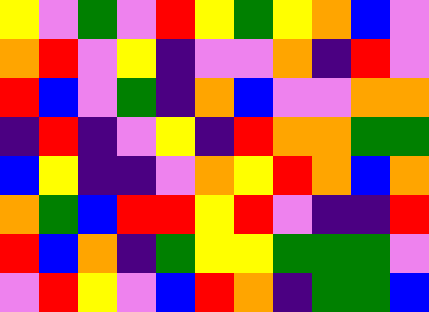[["yellow", "violet", "green", "violet", "red", "yellow", "green", "yellow", "orange", "blue", "violet"], ["orange", "red", "violet", "yellow", "indigo", "violet", "violet", "orange", "indigo", "red", "violet"], ["red", "blue", "violet", "green", "indigo", "orange", "blue", "violet", "violet", "orange", "orange"], ["indigo", "red", "indigo", "violet", "yellow", "indigo", "red", "orange", "orange", "green", "green"], ["blue", "yellow", "indigo", "indigo", "violet", "orange", "yellow", "red", "orange", "blue", "orange"], ["orange", "green", "blue", "red", "red", "yellow", "red", "violet", "indigo", "indigo", "red"], ["red", "blue", "orange", "indigo", "green", "yellow", "yellow", "green", "green", "green", "violet"], ["violet", "red", "yellow", "violet", "blue", "red", "orange", "indigo", "green", "green", "blue"]]